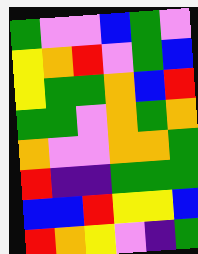[["green", "violet", "violet", "blue", "green", "violet"], ["yellow", "orange", "red", "violet", "green", "blue"], ["yellow", "green", "green", "orange", "blue", "red"], ["green", "green", "violet", "orange", "green", "orange"], ["orange", "violet", "violet", "orange", "orange", "green"], ["red", "indigo", "indigo", "green", "green", "green"], ["blue", "blue", "red", "yellow", "yellow", "blue"], ["red", "orange", "yellow", "violet", "indigo", "green"]]